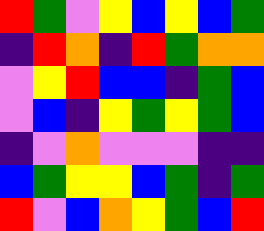[["red", "green", "violet", "yellow", "blue", "yellow", "blue", "green"], ["indigo", "red", "orange", "indigo", "red", "green", "orange", "orange"], ["violet", "yellow", "red", "blue", "blue", "indigo", "green", "blue"], ["violet", "blue", "indigo", "yellow", "green", "yellow", "green", "blue"], ["indigo", "violet", "orange", "violet", "violet", "violet", "indigo", "indigo"], ["blue", "green", "yellow", "yellow", "blue", "green", "indigo", "green"], ["red", "violet", "blue", "orange", "yellow", "green", "blue", "red"]]